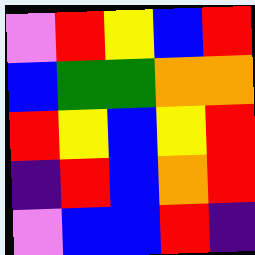[["violet", "red", "yellow", "blue", "red"], ["blue", "green", "green", "orange", "orange"], ["red", "yellow", "blue", "yellow", "red"], ["indigo", "red", "blue", "orange", "red"], ["violet", "blue", "blue", "red", "indigo"]]